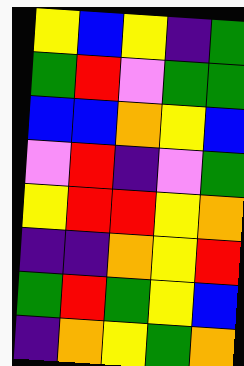[["yellow", "blue", "yellow", "indigo", "green"], ["green", "red", "violet", "green", "green"], ["blue", "blue", "orange", "yellow", "blue"], ["violet", "red", "indigo", "violet", "green"], ["yellow", "red", "red", "yellow", "orange"], ["indigo", "indigo", "orange", "yellow", "red"], ["green", "red", "green", "yellow", "blue"], ["indigo", "orange", "yellow", "green", "orange"]]